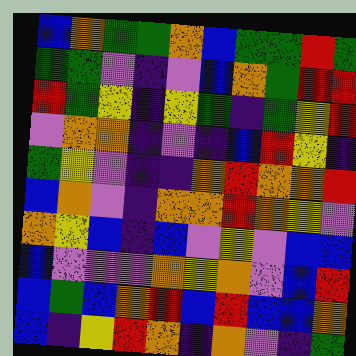[["blue", "orange", "green", "green", "orange", "blue", "green", "green", "red", "green"], ["green", "green", "violet", "indigo", "violet", "blue", "orange", "green", "red", "red"], ["red", "green", "yellow", "indigo", "yellow", "green", "indigo", "green", "yellow", "red"], ["violet", "orange", "orange", "indigo", "violet", "indigo", "blue", "red", "yellow", "indigo"], ["green", "yellow", "violet", "indigo", "indigo", "orange", "red", "orange", "orange", "red"], ["blue", "orange", "violet", "indigo", "orange", "orange", "red", "orange", "yellow", "violet"], ["orange", "yellow", "blue", "indigo", "blue", "violet", "yellow", "violet", "blue", "blue"], ["blue", "violet", "violet", "violet", "orange", "yellow", "orange", "violet", "blue", "red"], ["blue", "green", "blue", "orange", "red", "blue", "red", "blue", "blue", "orange"], ["blue", "indigo", "yellow", "red", "orange", "indigo", "orange", "violet", "indigo", "green"]]